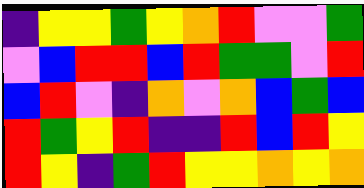[["indigo", "yellow", "yellow", "green", "yellow", "orange", "red", "violet", "violet", "green"], ["violet", "blue", "red", "red", "blue", "red", "green", "green", "violet", "red"], ["blue", "red", "violet", "indigo", "orange", "violet", "orange", "blue", "green", "blue"], ["red", "green", "yellow", "red", "indigo", "indigo", "red", "blue", "red", "yellow"], ["red", "yellow", "indigo", "green", "red", "yellow", "yellow", "orange", "yellow", "orange"]]